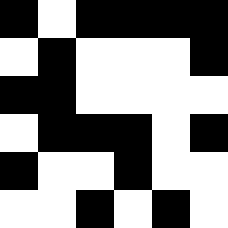[["black", "white", "black", "black", "black", "black"], ["white", "black", "white", "white", "white", "black"], ["black", "black", "white", "white", "white", "white"], ["white", "black", "black", "black", "white", "black"], ["black", "white", "white", "black", "white", "white"], ["white", "white", "black", "white", "black", "white"]]